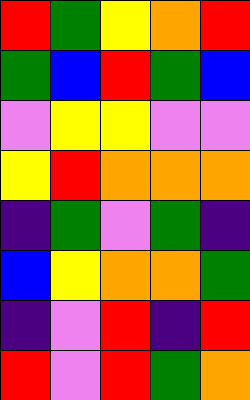[["red", "green", "yellow", "orange", "red"], ["green", "blue", "red", "green", "blue"], ["violet", "yellow", "yellow", "violet", "violet"], ["yellow", "red", "orange", "orange", "orange"], ["indigo", "green", "violet", "green", "indigo"], ["blue", "yellow", "orange", "orange", "green"], ["indigo", "violet", "red", "indigo", "red"], ["red", "violet", "red", "green", "orange"]]